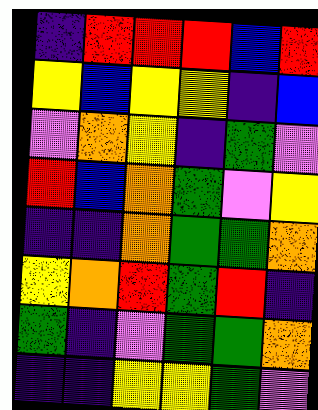[["indigo", "red", "red", "red", "blue", "red"], ["yellow", "blue", "yellow", "yellow", "indigo", "blue"], ["violet", "orange", "yellow", "indigo", "green", "violet"], ["red", "blue", "orange", "green", "violet", "yellow"], ["indigo", "indigo", "orange", "green", "green", "orange"], ["yellow", "orange", "red", "green", "red", "indigo"], ["green", "indigo", "violet", "green", "green", "orange"], ["indigo", "indigo", "yellow", "yellow", "green", "violet"]]